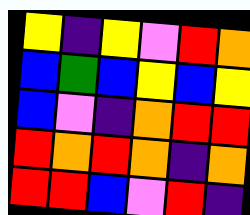[["yellow", "indigo", "yellow", "violet", "red", "orange"], ["blue", "green", "blue", "yellow", "blue", "yellow"], ["blue", "violet", "indigo", "orange", "red", "red"], ["red", "orange", "red", "orange", "indigo", "orange"], ["red", "red", "blue", "violet", "red", "indigo"]]